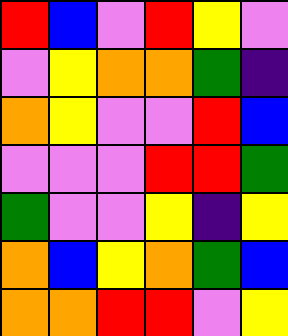[["red", "blue", "violet", "red", "yellow", "violet"], ["violet", "yellow", "orange", "orange", "green", "indigo"], ["orange", "yellow", "violet", "violet", "red", "blue"], ["violet", "violet", "violet", "red", "red", "green"], ["green", "violet", "violet", "yellow", "indigo", "yellow"], ["orange", "blue", "yellow", "orange", "green", "blue"], ["orange", "orange", "red", "red", "violet", "yellow"]]